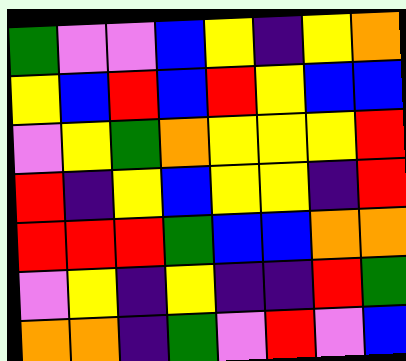[["green", "violet", "violet", "blue", "yellow", "indigo", "yellow", "orange"], ["yellow", "blue", "red", "blue", "red", "yellow", "blue", "blue"], ["violet", "yellow", "green", "orange", "yellow", "yellow", "yellow", "red"], ["red", "indigo", "yellow", "blue", "yellow", "yellow", "indigo", "red"], ["red", "red", "red", "green", "blue", "blue", "orange", "orange"], ["violet", "yellow", "indigo", "yellow", "indigo", "indigo", "red", "green"], ["orange", "orange", "indigo", "green", "violet", "red", "violet", "blue"]]